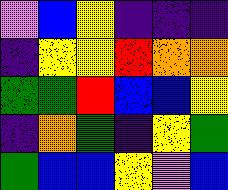[["violet", "blue", "yellow", "indigo", "indigo", "indigo"], ["indigo", "yellow", "yellow", "red", "orange", "orange"], ["green", "green", "red", "blue", "blue", "yellow"], ["indigo", "orange", "green", "indigo", "yellow", "green"], ["green", "blue", "blue", "yellow", "violet", "blue"]]